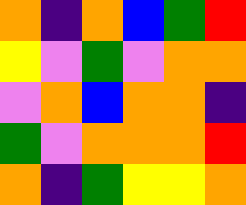[["orange", "indigo", "orange", "blue", "green", "red"], ["yellow", "violet", "green", "violet", "orange", "orange"], ["violet", "orange", "blue", "orange", "orange", "indigo"], ["green", "violet", "orange", "orange", "orange", "red"], ["orange", "indigo", "green", "yellow", "yellow", "orange"]]